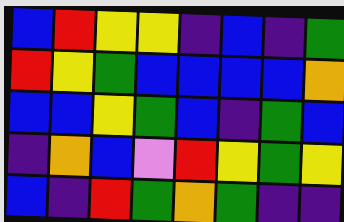[["blue", "red", "yellow", "yellow", "indigo", "blue", "indigo", "green"], ["red", "yellow", "green", "blue", "blue", "blue", "blue", "orange"], ["blue", "blue", "yellow", "green", "blue", "indigo", "green", "blue"], ["indigo", "orange", "blue", "violet", "red", "yellow", "green", "yellow"], ["blue", "indigo", "red", "green", "orange", "green", "indigo", "indigo"]]